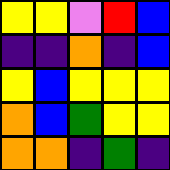[["yellow", "yellow", "violet", "red", "blue"], ["indigo", "indigo", "orange", "indigo", "blue"], ["yellow", "blue", "yellow", "yellow", "yellow"], ["orange", "blue", "green", "yellow", "yellow"], ["orange", "orange", "indigo", "green", "indigo"]]